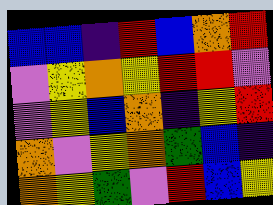[["blue", "blue", "indigo", "red", "blue", "orange", "red"], ["violet", "yellow", "orange", "yellow", "red", "red", "violet"], ["violet", "yellow", "blue", "orange", "indigo", "yellow", "red"], ["orange", "violet", "yellow", "orange", "green", "blue", "indigo"], ["orange", "yellow", "green", "violet", "red", "blue", "yellow"]]